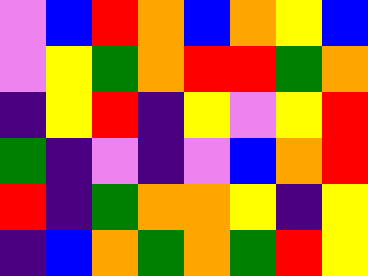[["violet", "blue", "red", "orange", "blue", "orange", "yellow", "blue"], ["violet", "yellow", "green", "orange", "red", "red", "green", "orange"], ["indigo", "yellow", "red", "indigo", "yellow", "violet", "yellow", "red"], ["green", "indigo", "violet", "indigo", "violet", "blue", "orange", "red"], ["red", "indigo", "green", "orange", "orange", "yellow", "indigo", "yellow"], ["indigo", "blue", "orange", "green", "orange", "green", "red", "yellow"]]